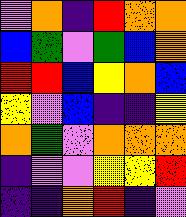[["violet", "orange", "indigo", "red", "orange", "orange"], ["blue", "green", "violet", "green", "blue", "orange"], ["red", "red", "blue", "yellow", "orange", "blue"], ["yellow", "violet", "blue", "indigo", "indigo", "yellow"], ["orange", "green", "violet", "orange", "orange", "orange"], ["indigo", "violet", "violet", "yellow", "yellow", "red"], ["indigo", "indigo", "orange", "red", "indigo", "violet"]]